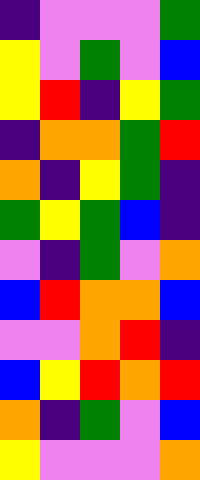[["indigo", "violet", "violet", "violet", "green"], ["yellow", "violet", "green", "violet", "blue"], ["yellow", "red", "indigo", "yellow", "green"], ["indigo", "orange", "orange", "green", "red"], ["orange", "indigo", "yellow", "green", "indigo"], ["green", "yellow", "green", "blue", "indigo"], ["violet", "indigo", "green", "violet", "orange"], ["blue", "red", "orange", "orange", "blue"], ["violet", "violet", "orange", "red", "indigo"], ["blue", "yellow", "red", "orange", "red"], ["orange", "indigo", "green", "violet", "blue"], ["yellow", "violet", "violet", "violet", "orange"]]